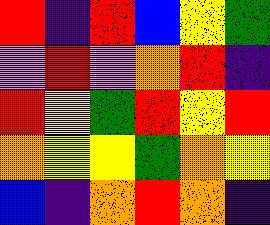[["red", "indigo", "red", "blue", "yellow", "green"], ["violet", "red", "violet", "orange", "red", "indigo"], ["red", "yellow", "green", "red", "yellow", "red"], ["orange", "yellow", "yellow", "green", "orange", "yellow"], ["blue", "indigo", "orange", "red", "orange", "indigo"]]